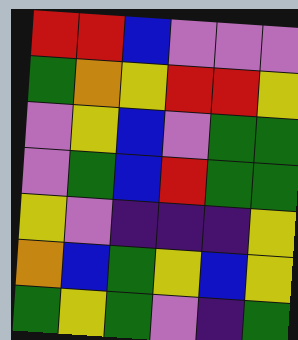[["red", "red", "blue", "violet", "violet", "violet"], ["green", "orange", "yellow", "red", "red", "yellow"], ["violet", "yellow", "blue", "violet", "green", "green"], ["violet", "green", "blue", "red", "green", "green"], ["yellow", "violet", "indigo", "indigo", "indigo", "yellow"], ["orange", "blue", "green", "yellow", "blue", "yellow"], ["green", "yellow", "green", "violet", "indigo", "green"]]